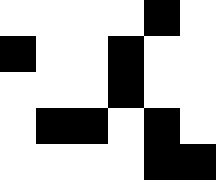[["white", "white", "white", "white", "black", "white"], ["black", "white", "white", "black", "white", "white"], ["white", "white", "white", "black", "white", "white"], ["white", "black", "black", "white", "black", "white"], ["white", "white", "white", "white", "black", "black"]]